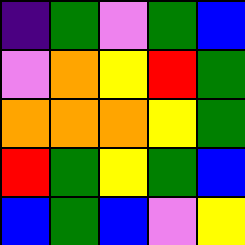[["indigo", "green", "violet", "green", "blue"], ["violet", "orange", "yellow", "red", "green"], ["orange", "orange", "orange", "yellow", "green"], ["red", "green", "yellow", "green", "blue"], ["blue", "green", "blue", "violet", "yellow"]]